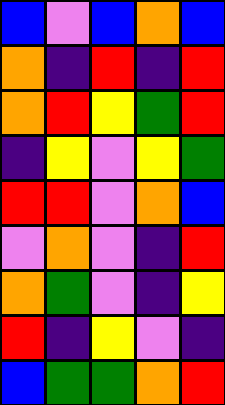[["blue", "violet", "blue", "orange", "blue"], ["orange", "indigo", "red", "indigo", "red"], ["orange", "red", "yellow", "green", "red"], ["indigo", "yellow", "violet", "yellow", "green"], ["red", "red", "violet", "orange", "blue"], ["violet", "orange", "violet", "indigo", "red"], ["orange", "green", "violet", "indigo", "yellow"], ["red", "indigo", "yellow", "violet", "indigo"], ["blue", "green", "green", "orange", "red"]]